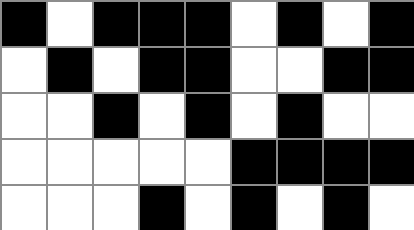[["black", "white", "black", "black", "black", "white", "black", "white", "black"], ["white", "black", "white", "black", "black", "white", "white", "black", "black"], ["white", "white", "black", "white", "black", "white", "black", "white", "white"], ["white", "white", "white", "white", "white", "black", "black", "black", "black"], ["white", "white", "white", "black", "white", "black", "white", "black", "white"]]